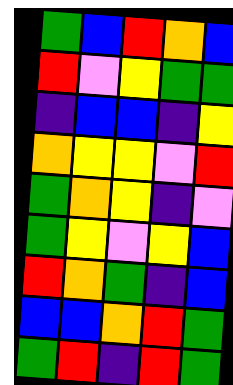[["green", "blue", "red", "orange", "blue"], ["red", "violet", "yellow", "green", "green"], ["indigo", "blue", "blue", "indigo", "yellow"], ["orange", "yellow", "yellow", "violet", "red"], ["green", "orange", "yellow", "indigo", "violet"], ["green", "yellow", "violet", "yellow", "blue"], ["red", "orange", "green", "indigo", "blue"], ["blue", "blue", "orange", "red", "green"], ["green", "red", "indigo", "red", "green"]]